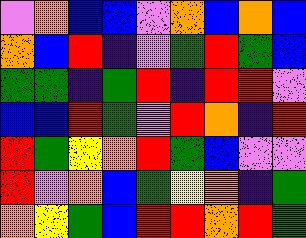[["violet", "orange", "blue", "blue", "violet", "orange", "blue", "orange", "blue"], ["orange", "blue", "red", "indigo", "violet", "green", "red", "green", "blue"], ["green", "green", "indigo", "green", "red", "indigo", "red", "red", "violet"], ["blue", "blue", "red", "green", "violet", "red", "orange", "indigo", "red"], ["red", "green", "yellow", "orange", "red", "green", "blue", "violet", "violet"], ["red", "violet", "orange", "blue", "green", "yellow", "orange", "indigo", "green"], ["orange", "yellow", "green", "blue", "red", "red", "orange", "red", "green"]]